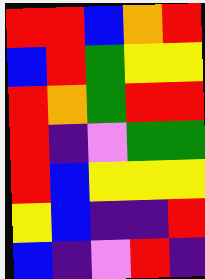[["red", "red", "blue", "orange", "red"], ["blue", "red", "green", "yellow", "yellow"], ["red", "orange", "green", "red", "red"], ["red", "indigo", "violet", "green", "green"], ["red", "blue", "yellow", "yellow", "yellow"], ["yellow", "blue", "indigo", "indigo", "red"], ["blue", "indigo", "violet", "red", "indigo"]]